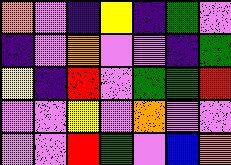[["orange", "violet", "indigo", "yellow", "indigo", "green", "violet"], ["indigo", "violet", "orange", "violet", "violet", "indigo", "green"], ["yellow", "indigo", "red", "violet", "green", "green", "red"], ["violet", "violet", "yellow", "violet", "orange", "violet", "violet"], ["violet", "violet", "red", "green", "violet", "blue", "orange"]]